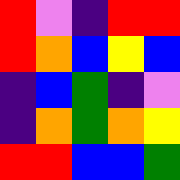[["red", "violet", "indigo", "red", "red"], ["red", "orange", "blue", "yellow", "blue"], ["indigo", "blue", "green", "indigo", "violet"], ["indigo", "orange", "green", "orange", "yellow"], ["red", "red", "blue", "blue", "green"]]